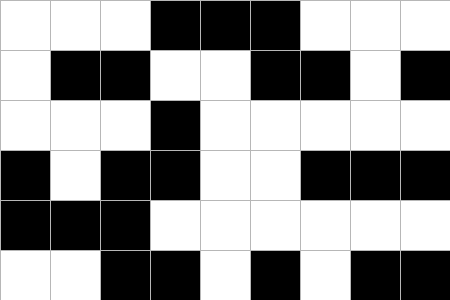[["white", "white", "white", "black", "black", "black", "white", "white", "white"], ["white", "black", "black", "white", "white", "black", "black", "white", "black"], ["white", "white", "white", "black", "white", "white", "white", "white", "white"], ["black", "white", "black", "black", "white", "white", "black", "black", "black"], ["black", "black", "black", "white", "white", "white", "white", "white", "white"], ["white", "white", "black", "black", "white", "black", "white", "black", "black"]]